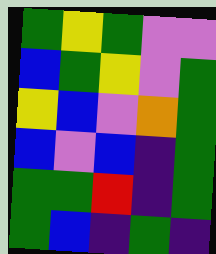[["green", "yellow", "green", "violet", "violet"], ["blue", "green", "yellow", "violet", "green"], ["yellow", "blue", "violet", "orange", "green"], ["blue", "violet", "blue", "indigo", "green"], ["green", "green", "red", "indigo", "green"], ["green", "blue", "indigo", "green", "indigo"]]